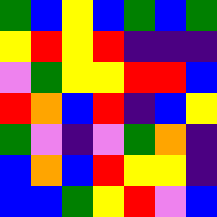[["green", "blue", "yellow", "blue", "green", "blue", "green"], ["yellow", "red", "yellow", "red", "indigo", "indigo", "indigo"], ["violet", "green", "yellow", "yellow", "red", "red", "blue"], ["red", "orange", "blue", "red", "indigo", "blue", "yellow"], ["green", "violet", "indigo", "violet", "green", "orange", "indigo"], ["blue", "orange", "blue", "red", "yellow", "yellow", "indigo"], ["blue", "blue", "green", "yellow", "red", "violet", "blue"]]